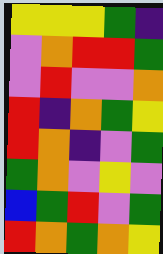[["yellow", "yellow", "yellow", "green", "indigo"], ["violet", "orange", "red", "red", "green"], ["violet", "red", "violet", "violet", "orange"], ["red", "indigo", "orange", "green", "yellow"], ["red", "orange", "indigo", "violet", "green"], ["green", "orange", "violet", "yellow", "violet"], ["blue", "green", "red", "violet", "green"], ["red", "orange", "green", "orange", "yellow"]]